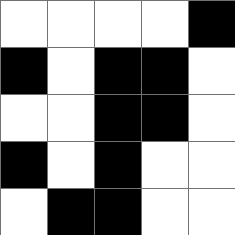[["white", "white", "white", "white", "black"], ["black", "white", "black", "black", "white"], ["white", "white", "black", "black", "white"], ["black", "white", "black", "white", "white"], ["white", "black", "black", "white", "white"]]